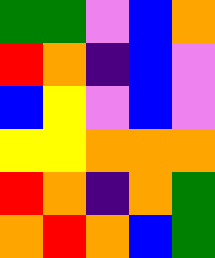[["green", "green", "violet", "blue", "orange"], ["red", "orange", "indigo", "blue", "violet"], ["blue", "yellow", "violet", "blue", "violet"], ["yellow", "yellow", "orange", "orange", "orange"], ["red", "orange", "indigo", "orange", "green"], ["orange", "red", "orange", "blue", "green"]]